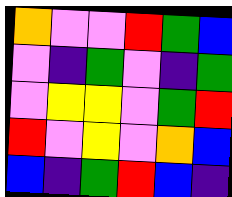[["orange", "violet", "violet", "red", "green", "blue"], ["violet", "indigo", "green", "violet", "indigo", "green"], ["violet", "yellow", "yellow", "violet", "green", "red"], ["red", "violet", "yellow", "violet", "orange", "blue"], ["blue", "indigo", "green", "red", "blue", "indigo"]]